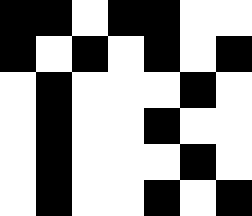[["black", "black", "white", "black", "black", "white", "white"], ["black", "white", "black", "white", "black", "white", "black"], ["white", "black", "white", "white", "white", "black", "white"], ["white", "black", "white", "white", "black", "white", "white"], ["white", "black", "white", "white", "white", "black", "white"], ["white", "black", "white", "white", "black", "white", "black"]]